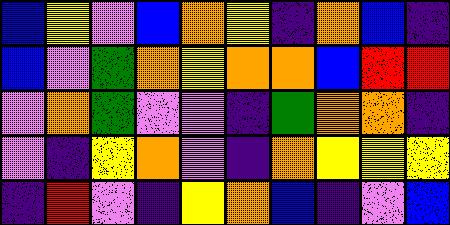[["blue", "yellow", "violet", "blue", "orange", "yellow", "indigo", "orange", "blue", "indigo"], ["blue", "violet", "green", "orange", "yellow", "orange", "orange", "blue", "red", "red"], ["violet", "orange", "green", "violet", "violet", "indigo", "green", "orange", "orange", "indigo"], ["violet", "indigo", "yellow", "orange", "violet", "indigo", "orange", "yellow", "yellow", "yellow"], ["indigo", "red", "violet", "indigo", "yellow", "orange", "blue", "indigo", "violet", "blue"]]